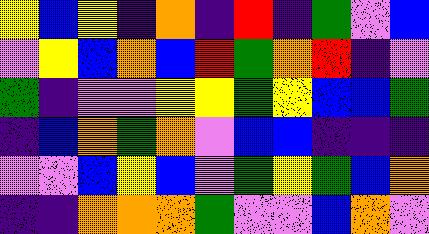[["yellow", "blue", "yellow", "indigo", "orange", "indigo", "red", "indigo", "green", "violet", "blue"], ["violet", "yellow", "blue", "orange", "blue", "red", "green", "orange", "red", "indigo", "violet"], ["green", "indigo", "violet", "violet", "yellow", "yellow", "green", "yellow", "blue", "blue", "green"], ["indigo", "blue", "orange", "green", "orange", "violet", "blue", "blue", "indigo", "indigo", "indigo"], ["violet", "violet", "blue", "yellow", "blue", "violet", "green", "yellow", "green", "blue", "orange"], ["indigo", "indigo", "orange", "orange", "orange", "green", "violet", "violet", "blue", "orange", "violet"]]